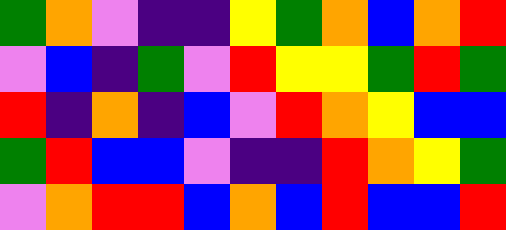[["green", "orange", "violet", "indigo", "indigo", "yellow", "green", "orange", "blue", "orange", "red"], ["violet", "blue", "indigo", "green", "violet", "red", "yellow", "yellow", "green", "red", "green"], ["red", "indigo", "orange", "indigo", "blue", "violet", "red", "orange", "yellow", "blue", "blue"], ["green", "red", "blue", "blue", "violet", "indigo", "indigo", "red", "orange", "yellow", "green"], ["violet", "orange", "red", "red", "blue", "orange", "blue", "red", "blue", "blue", "red"]]